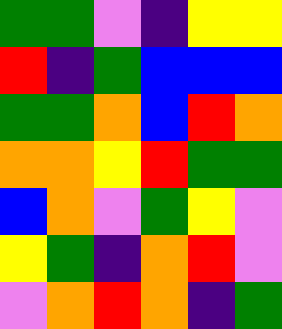[["green", "green", "violet", "indigo", "yellow", "yellow"], ["red", "indigo", "green", "blue", "blue", "blue"], ["green", "green", "orange", "blue", "red", "orange"], ["orange", "orange", "yellow", "red", "green", "green"], ["blue", "orange", "violet", "green", "yellow", "violet"], ["yellow", "green", "indigo", "orange", "red", "violet"], ["violet", "orange", "red", "orange", "indigo", "green"]]